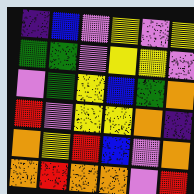[["indigo", "blue", "violet", "yellow", "violet", "yellow"], ["green", "green", "violet", "yellow", "yellow", "violet"], ["violet", "green", "yellow", "blue", "green", "orange"], ["red", "violet", "yellow", "yellow", "orange", "indigo"], ["orange", "yellow", "red", "blue", "violet", "orange"], ["orange", "red", "orange", "orange", "violet", "red"]]